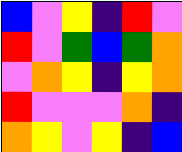[["blue", "violet", "yellow", "indigo", "red", "violet"], ["red", "violet", "green", "blue", "green", "orange"], ["violet", "orange", "yellow", "indigo", "yellow", "orange"], ["red", "violet", "violet", "violet", "orange", "indigo"], ["orange", "yellow", "violet", "yellow", "indigo", "blue"]]